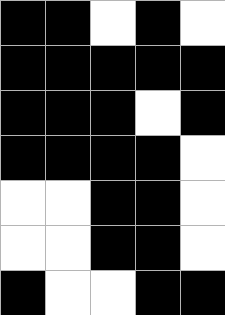[["black", "black", "white", "black", "white"], ["black", "black", "black", "black", "black"], ["black", "black", "black", "white", "black"], ["black", "black", "black", "black", "white"], ["white", "white", "black", "black", "white"], ["white", "white", "black", "black", "white"], ["black", "white", "white", "black", "black"]]